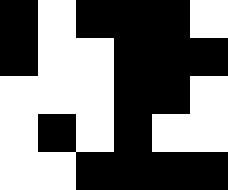[["black", "white", "black", "black", "black", "white"], ["black", "white", "white", "black", "black", "black"], ["white", "white", "white", "black", "black", "white"], ["white", "black", "white", "black", "white", "white"], ["white", "white", "black", "black", "black", "black"]]